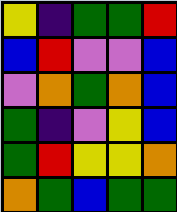[["yellow", "indigo", "green", "green", "red"], ["blue", "red", "violet", "violet", "blue"], ["violet", "orange", "green", "orange", "blue"], ["green", "indigo", "violet", "yellow", "blue"], ["green", "red", "yellow", "yellow", "orange"], ["orange", "green", "blue", "green", "green"]]